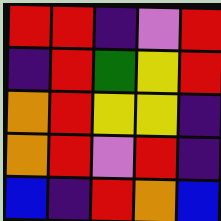[["red", "red", "indigo", "violet", "red"], ["indigo", "red", "green", "yellow", "red"], ["orange", "red", "yellow", "yellow", "indigo"], ["orange", "red", "violet", "red", "indigo"], ["blue", "indigo", "red", "orange", "blue"]]